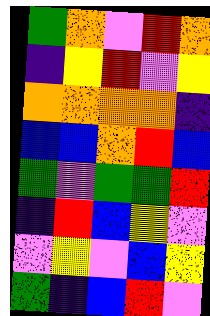[["green", "orange", "violet", "red", "orange"], ["indigo", "yellow", "red", "violet", "yellow"], ["orange", "orange", "orange", "orange", "indigo"], ["blue", "blue", "orange", "red", "blue"], ["green", "violet", "green", "green", "red"], ["indigo", "red", "blue", "yellow", "violet"], ["violet", "yellow", "violet", "blue", "yellow"], ["green", "indigo", "blue", "red", "violet"]]